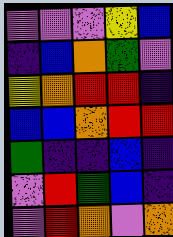[["violet", "violet", "violet", "yellow", "blue"], ["indigo", "blue", "orange", "green", "violet"], ["yellow", "orange", "red", "red", "indigo"], ["blue", "blue", "orange", "red", "red"], ["green", "indigo", "indigo", "blue", "indigo"], ["violet", "red", "green", "blue", "indigo"], ["violet", "red", "orange", "violet", "orange"]]